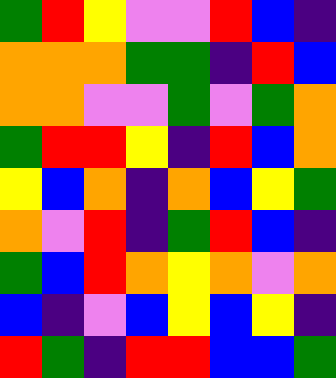[["green", "red", "yellow", "violet", "violet", "red", "blue", "indigo"], ["orange", "orange", "orange", "green", "green", "indigo", "red", "blue"], ["orange", "orange", "violet", "violet", "green", "violet", "green", "orange"], ["green", "red", "red", "yellow", "indigo", "red", "blue", "orange"], ["yellow", "blue", "orange", "indigo", "orange", "blue", "yellow", "green"], ["orange", "violet", "red", "indigo", "green", "red", "blue", "indigo"], ["green", "blue", "red", "orange", "yellow", "orange", "violet", "orange"], ["blue", "indigo", "violet", "blue", "yellow", "blue", "yellow", "indigo"], ["red", "green", "indigo", "red", "red", "blue", "blue", "green"]]